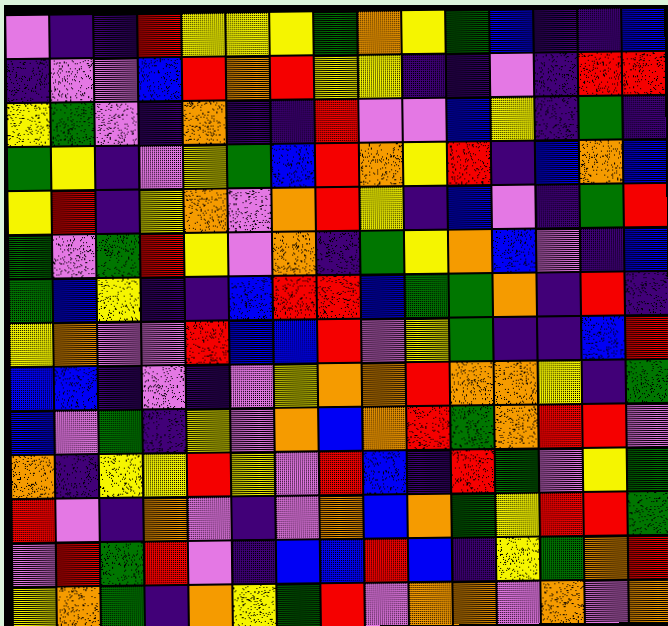[["violet", "indigo", "indigo", "red", "yellow", "yellow", "yellow", "green", "orange", "yellow", "green", "blue", "indigo", "indigo", "blue"], ["indigo", "violet", "violet", "blue", "red", "orange", "red", "yellow", "yellow", "indigo", "indigo", "violet", "indigo", "red", "red"], ["yellow", "green", "violet", "indigo", "orange", "indigo", "indigo", "red", "violet", "violet", "blue", "yellow", "indigo", "green", "indigo"], ["green", "yellow", "indigo", "violet", "yellow", "green", "blue", "red", "orange", "yellow", "red", "indigo", "blue", "orange", "blue"], ["yellow", "red", "indigo", "yellow", "orange", "violet", "orange", "red", "yellow", "indigo", "blue", "violet", "indigo", "green", "red"], ["green", "violet", "green", "red", "yellow", "violet", "orange", "indigo", "green", "yellow", "orange", "blue", "violet", "indigo", "blue"], ["green", "blue", "yellow", "indigo", "indigo", "blue", "red", "red", "blue", "green", "green", "orange", "indigo", "red", "indigo"], ["yellow", "orange", "violet", "violet", "red", "blue", "blue", "red", "violet", "yellow", "green", "indigo", "indigo", "blue", "red"], ["blue", "blue", "indigo", "violet", "indigo", "violet", "yellow", "orange", "orange", "red", "orange", "orange", "yellow", "indigo", "green"], ["blue", "violet", "green", "indigo", "yellow", "violet", "orange", "blue", "orange", "red", "green", "orange", "red", "red", "violet"], ["orange", "indigo", "yellow", "yellow", "red", "yellow", "violet", "red", "blue", "indigo", "red", "green", "violet", "yellow", "green"], ["red", "violet", "indigo", "orange", "violet", "indigo", "violet", "orange", "blue", "orange", "green", "yellow", "red", "red", "green"], ["violet", "red", "green", "red", "violet", "indigo", "blue", "blue", "red", "blue", "indigo", "yellow", "green", "orange", "red"], ["yellow", "orange", "green", "indigo", "orange", "yellow", "green", "red", "violet", "orange", "orange", "violet", "orange", "violet", "orange"]]